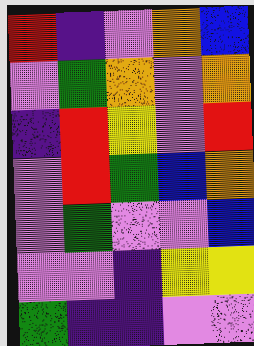[["red", "indigo", "violet", "orange", "blue"], ["violet", "green", "orange", "violet", "orange"], ["indigo", "red", "yellow", "violet", "red"], ["violet", "red", "green", "blue", "orange"], ["violet", "green", "violet", "violet", "blue"], ["violet", "violet", "indigo", "yellow", "yellow"], ["green", "indigo", "indigo", "violet", "violet"]]